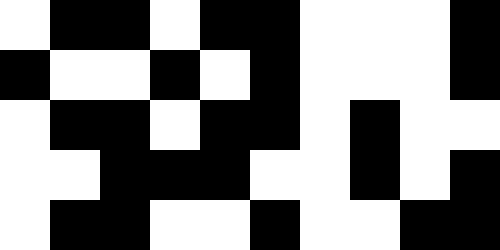[["white", "black", "black", "white", "black", "black", "white", "white", "white", "black"], ["black", "white", "white", "black", "white", "black", "white", "white", "white", "black"], ["white", "black", "black", "white", "black", "black", "white", "black", "white", "white"], ["white", "white", "black", "black", "black", "white", "white", "black", "white", "black"], ["white", "black", "black", "white", "white", "black", "white", "white", "black", "black"]]